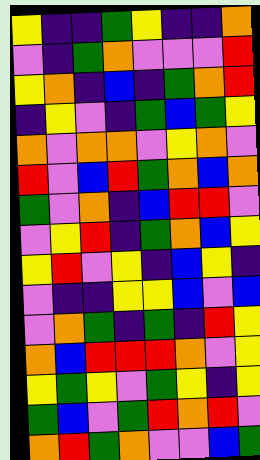[["yellow", "indigo", "indigo", "green", "yellow", "indigo", "indigo", "orange"], ["violet", "indigo", "green", "orange", "violet", "violet", "violet", "red"], ["yellow", "orange", "indigo", "blue", "indigo", "green", "orange", "red"], ["indigo", "yellow", "violet", "indigo", "green", "blue", "green", "yellow"], ["orange", "violet", "orange", "orange", "violet", "yellow", "orange", "violet"], ["red", "violet", "blue", "red", "green", "orange", "blue", "orange"], ["green", "violet", "orange", "indigo", "blue", "red", "red", "violet"], ["violet", "yellow", "red", "indigo", "green", "orange", "blue", "yellow"], ["yellow", "red", "violet", "yellow", "indigo", "blue", "yellow", "indigo"], ["violet", "indigo", "indigo", "yellow", "yellow", "blue", "violet", "blue"], ["violet", "orange", "green", "indigo", "green", "indigo", "red", "yellow"], ["orange", "blue", "red", "red", "red", "orange", "violet", "yellow"], ["yellow", "green", "yellow", "violet", "green", "yellow", "indigo", "yellow"], ["green", "blue", "violet", "green", "red", "orange", "red", "violet"], ["orange", "red", "green", "orange", "violet", "violet", "blue", "green"]]